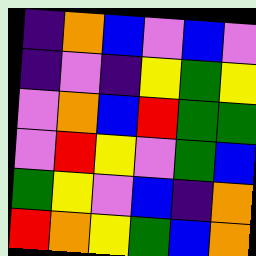[["indigo", "orange", "blue", "violet", "blue", "violet"], ["indigo", "violet", "indigo", "yellow", "green", "yellow"], ["violet", "orange", "blue", "red", "green", "green"], ["violet", "red", "yellow", "violet", "green", "blue"], ["green", "yellow", "violet", "blue", "indigo", "orange"], ["red", "orange", "yellow", "green", "blue", "orange"]]